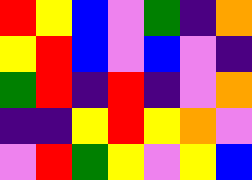[["red", "yellow", "blue", "violet", "green", "indigo", "orange"], ["yellow", "red", "blue", "violet", "blue", "violet", "indigo"], ["green", "red", "indigo", "red", "indigo", "violet", "orange"], ["indigo", "indigo", "yellow", "red", "yellow", "orange", "violet"], ["violet", "red", "green", "yellow", "violet", "yellow", "blue"]]